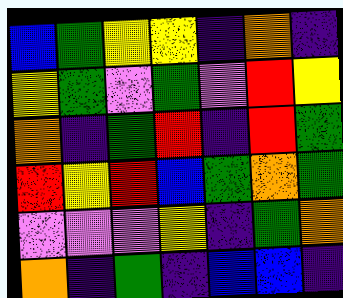[["blue", "green", "yellow", "yellow", "indigo", "orange", "indigo"], ["yellow", "green", "violet", "green", "violet", "red", "yellow"], ["orange", "indigo", "green", "red", "indigo", "red", "green"], ["red", "yellow", "red", "blue", "green", "orange", "green"], ["violet", "violet", "violet", "yellow", "indigo", "green", "orange"], ["orange", "indigo", "green", "indigo", "blue", "blue", "indigo"]]